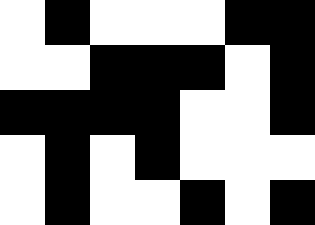[["white", "black", "white", "white", "white", "black", "black"], ["white", "white", "black", "black", "black", "white", "black"], ["black", "black", "black", "black", "white", "white", "black"], ["white", "black", "white", "black", "white", "white", "white"], ["white", "black", "white", "white", "black", "white", "black"]]